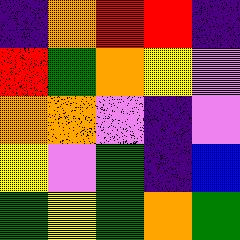[["indigo", "orange", "red", "red", "indigo"], ["red", "green", "orange", "yellow", "violet"], ["orange", "orange", "violet", "indigo", "violet"], ["yellow", "violet", "green", "indigo", "blue"], ["green", "yellow", "green", "orange", "green"]]